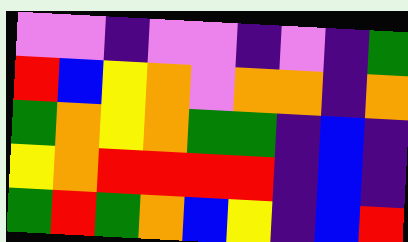[["violet", "violet", "indigo", "violet", "violet", "indigo", "violet", "indigo", "green"], ["red", "blue", "yellow", "orange", "violet", "orange", "orange", "indigo", "orange"], ["green", "orange", "yellow", "orange", "green", "green", "indigo", "blue", "indigo"], ["yellow", "orange", "red", "red", "red", "red", "indigo", "blue", "indigo"], ["green", "red", "green", "orange", "blue", "yellow", "indigo", "blue", "red"]]